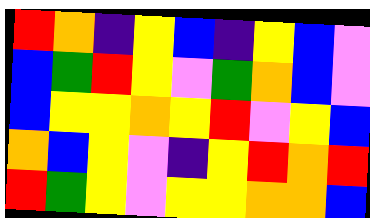[["red", "orange", "indigo", "yellow", "blue", "indigo", "yellow", "blue", "violet"], ["blue", "green", "red", "yellow", "violet", "green", "orange", "blue", "violet"], ["blue", "yellow", "yellow", "orange", "yellow", "red", "violet", "yellow", "blue"], ["orange", "blue", "yellow", "violet", "indigo", "yellow", "red", "orange", "red"], ["red", "green", "yellow", "violet", "yellow", "yellow", "orange", "orange", "blue"]]